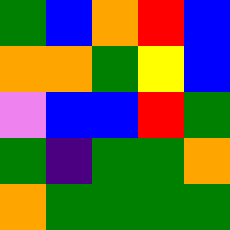[["green", "blue", "orange", "red", "blue"], ["orange", "orange", "green", "yellow", "blue"], ["violet", "blue", "blue", "red", "green"], ["green", "indigo", "green", "green", "orange"], ["orange", "green", "green", "green", "green"]]